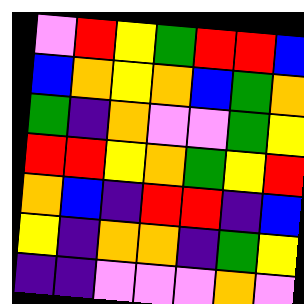[["violet", "red", "yellow", "green", "red", "red", "blue"], ["blue", "orange", "yellow", "orange", "blue", "green", "orange"], ["green", "indigo", "orange", "violet", "violet", "green", "yellow"], ["red", "red", "yellow", "orange", "green", "yellow", "red"], ["orange", "blue", "indigo", "red", "red", "indigo", "blue"], ["yellow", "indigo", "orange", "orange", "indigo", "green", "yellow"], ["indigo", "indigo", "violet", "violet", "violet", "orange", "violet"]]